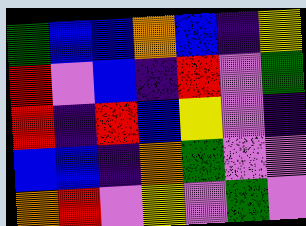[["green", "blue", "blue", "orange", "blue", "indigo", "yellow"], ["red", "violet", "blue", "indigo", "red", "violet", "green"], ["red", "indigo", "red", "blue", "yellow", "violet", "indigo"], ["blue", "blue", "indigo", "orange", "green", "violet", "violet"], ["orange", "red", "violet", "yellow", "violet", "green", "violet"]]